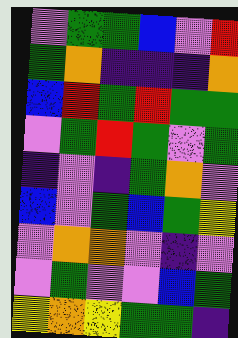[["violet", "green", "green", "blue", "violet", "red"], ["green", "orange", "indigo", "indigo", "indigo", "orange"], ["blue", "red", "green", "red", "green", "green"], ["violet", "green", "red", "green", "violet", "green"], ["indigo", "violet", "indigo", "green", "orange", "violet"], ["blue", "violet", "green", "blue", "green", "yellow"], ["violet", "orange", "orange", "violet", "indigo", "violet"], ["violet", "green", "violet", "violet", "blue", "green"], ["yellow", "orange", "yellow", "green", "green", "indigo"]]